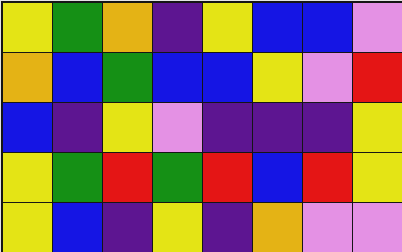[["yellow", "green", "orange", "indigo", "yellow", "blue", "blue", "violet"], ["orange", "blue", "green", "blue", "blue", "yellow", "violet", "red"], ["blue", "indigo", "yellow", "violet", "indigo", "indigo", "indigo", "yellow"], ["yellow", "green", "red", "green", "red", "blue", "red", "yellow"], ["yellow", "blue", "indigo", "yellow", "indigo", "orange", "violet", "violet"]]